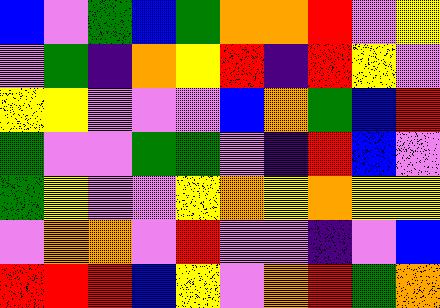[["blue", "violet", "green", "blue", "green", "orange", "orange", "red", "violet", "yellow"], ["violet", "green", "indigo", "orange", "yellow", "red", "indigo", "red", "yellow", "violet"], ["yellow", "yellow", "violet", "violet", "violet", "blue", "orange", "green", "blue", "red"], ["green", "violet", "violet", "green", "green", "violet", "indigo", "red", "blue", "violet"], ["green", "yellow", "violet", "violet", "yellow", "orange", "yellow", "orange", "yellow", "yellow"], ["violet", "orange", "orange", "violet", "red", "violet", "violet", "indigo", "violet", "blue"], ["red", "red", "red", "blue", "yellow", "violet", "orange", "red", "green", "orange"]]